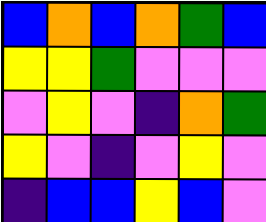[["blue", "orange", "blue", "orange", "green", "blue"], ["yellow", "yellow", "green", "violet", "violet", "violet"], ["violet", "yellow", "violet", "indigo", "orange", "green"], ["yellow", "violet", "indigo", "violet", "yellow", "violet"], ["indigo", "blue", "blue", "yellow", "blue", "violet"]]